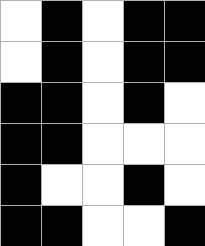[["white", "black", "white", "black", "black"], ["white", "black", "white", "black", "black"], ["black", "black", "white", "black", "white"], ["black", "black", "white", "white", "white"], ["black", "white", "white", "black", "white"], ["black", "black", "white", "white", "black"]]